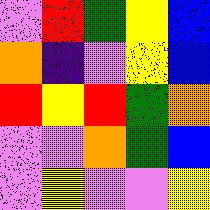[["violet", "red", "green", "yellow", "blue"], ["orange", "indigo", "violet", "yellow", "blue"], ["red", "yellow", "red", "green", "orange"], ["violet", "violet", "orange", "green", "blue"], ["violet", "yellow", "violet", "violet", "yellow"]]